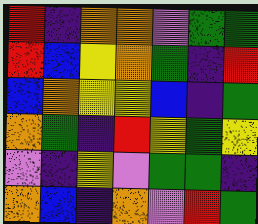[["red", "indigo", "orange", "orange", "violet", "green", "green"], ["red", "blue", "yellow", "orange", "green", "indigo", "red"], ["blue", "orange", "yellow", "yellow", "blue", "indigo", "green"], ["orange", "green", "indigo", "red", "yellow", "green", "yellow"], ["violet", "indigo", "yellow", "violet", "green", "green", "indigo"], ["orange", "blue", "indigo", "orange", "violet", "red", "green"]]